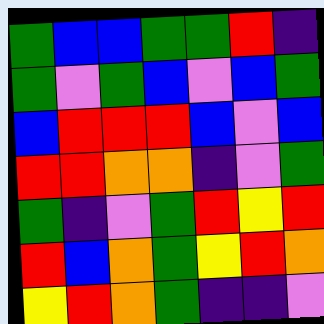[["green", "blue", "blue", "green", "green", "red", "indigo"], ["green", "violet", "green", "blue", "violet", "blue", "green"], ["blue", "red", "red", "red", "blue", "violet", "blue"], ["red", "red", "orange", "orange", "indigo", "violet", "green"], ["green", "indigo", "violet", "green", "red", "yellow", "red"], ["red", "blue", "orange", "green", "yellow", "red", "orange"], ["yellow", "red", "orange", "green", "indigo", "indigo", "violet"]]